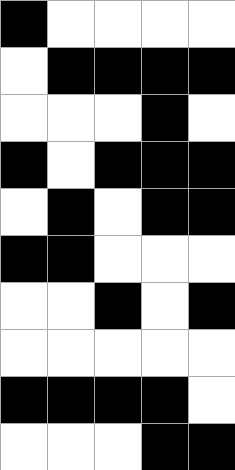[["black", "white", "white", "white", "white"], ["white", "black", "black", "black", "black"], ["white", "white", "white", "black", "white"], ["black", "white", "black", "black", "black"], ["white", "black", "white", "black", "black"], ["black", "black", "white", "white", "white"], ["white", "white", "black", "white", "black"], ["white", "white", "white", "white", "white"], ["black", "black", "black", "black", "white"], ["white", "white", "white", "black", "black"]]